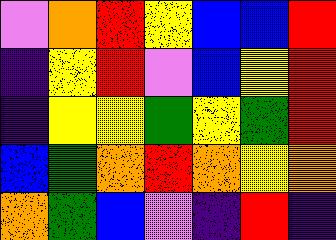[["violet", "orange", "red", "yellow", "blue", "blue", "red"], ["indigo", "yellow", "red", "violet", "blue", "yellow", "red"], ["indigo", "yellow", "yellow", "green", "yellow", "green", "red"], ["blue", "green", "orange", "red", "orange", "yellow", "orange"], ["orange", "green", "blue", "violet", "indigo", "red", "indigo"]]